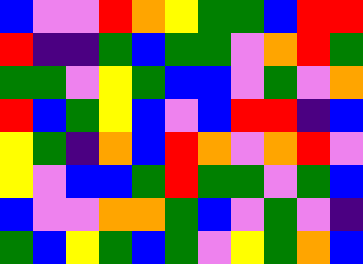[["blue", "violet", "violet", "red", "orange", "yellow", "green", "green", "blue", "red", "red"], ["red", "indigo", "indigo", "green", "blue", "green", "green", "violet", "orange", "red", "green"], ["green", "green", "violet", "yellow", "green", "blue", "blue", "violet", "green", "violet", "orange"], ["red", "blue", "green", "yellow", "blue", "violet", "blue", "red", "red", "indigo", "blue"], ["yellow", "green", "indigo", "orange", "blue", "red", "orange", "violet", "orange", "red", "violet"], ["yellow", "violet", "blue", "blue", "green", "red", "green", "green", "violet", "green", "blue"], ["blue", "violet", "violet", "orange", "orange", "green", "blue", "violet", "green", "violet", "indigo"], ["green", "blue", "yellow", "green", "blue", "green", "violet", "yellow", "green", "orange", "blue"]]